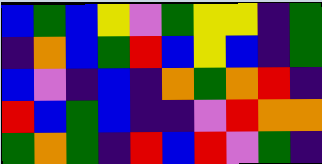[["blue", "green", "blue", "yellow", "violet", "green", "yellow", "yellow", "indigo", "green"], ["indigo", "orange", "blue", "green", "red", "blue", "yellow", "blue", "indigo", "green"], ["blue", "violet", "indigo", "blue", "indigo", "orange", "green", "orange", "red", "indigo"], ["red", "blue", "green", "blue", "indigo", "indigo", "violet", "red", "orange", "orange"], ["green", "orange", "green", "indigo", "red", "blue", "red", "violet", "green", "indigo"]]